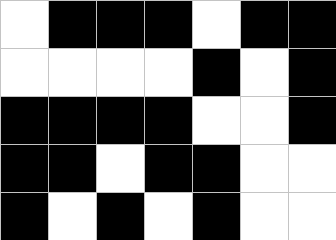[["white", "black", "black", "black", "white", "black", "black"], ["white", "white", "white", "white", "black", "white", "black"], ["black", "black", "black", "black", "white", "white", "black"], ["black", "black", "white", "black", "black", "white", "white"], ["black", "white", "black", "white", "black", "white", "white"]]